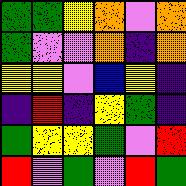[["green", "green", "yellow", "orange", "violet", "orange"], ["green", "violet", "violet", "orange", "indigo", "orange"], ["yellow", "yellow", "violet", "blue", "yellow", "indigo"], ["indigo", "red", "indigo", "yellow", "green", "indigo"], ["green", "yellow", "yellow", "green", "violet", "red"], ["red", "violet", "green", "violet", "red", "green"]]